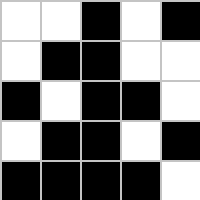[["white", "white", "black", "white", "black"], ["white", "black", "black", "white", "white"], ["black", "white", "black", "black", "white"], ["white", "black", "black", "white", "black"], ["black", "black", "black", "black", "white"]]